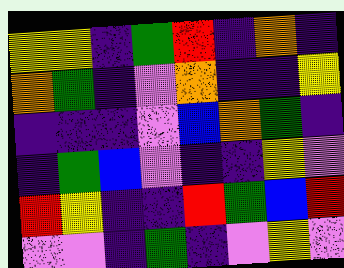[["yellow", "yellow", "indigo", "green", "red", "indigo", "orange", "indigo"], ["orange", "green", "indigo", "violet", "orange", "indigo", "indigo", "yellow"], ["indigo", "indigo", "indigo", "violet", "blue", "orange", "green", "indigo"], ["indigo", "green", "blue", "violet", "indigo", "indigo", "yellow", "violet"], ["red", "yellow", "indigo", "indigo", "red", "green", "blue", "red"], ["violet", "violet", "indigo", "green", "indigo", "violet", "yellow", "violet"]]